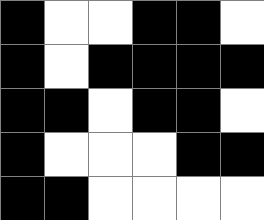[["black", "white", "white", "black", "black", "white"], ["black", "white", "black", "black", "black", "black"], ["black", "black", "white", "black", "black", "white"], ["black", "white", "white", "white", "black", "black"], ["black", "black", "white", "white", "white", "white"]]